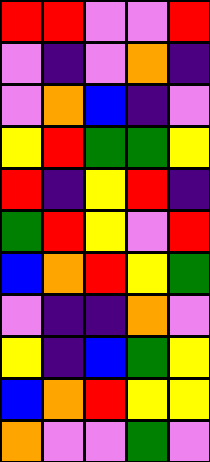[["red", "red", "violet", "violet", "red"], ["violet", "indigo", "violet", "orange", "indigo"], ["violet", "orange", "blue", "indigo", "violet"], ["yellow", "red", "green", "green", "yellow"], ["red", "indigo", "yellow", "red", "indigo"], ["green", "red", "yellow", "violet", "red"], ["blue", "orange", "red", "yellow", "green"], ["violet", "indigo", "indigo", "orange", "violet"], ["yellow", "indigo", "blue", "green", "yellow"], ["blue", "orange", "red", "yellow", "yellow"], ["orange", "violet", "violet", "green", "violet"]]